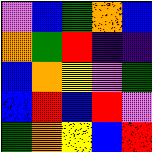[["violet", "blue", "green", "orange", "blue"], ["orange", "green", "red", "indigo", "indigo"], ["blue", "orange", "yellow", "violet", "green"], ["blue", "red", "blue", "red", "violet"], ["green", "orange", "yellow", "blue", "red"]]